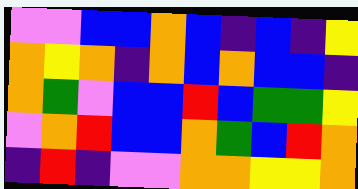[["violet", "violet", "blue", "blue", "orange", "blue", "indigo", "blue", "indigo", "yellow"], ["orange", "yellow", "orange", "indigo", "orange", "blue", "orange", "blue", "blue", "indigo"], ["orange", "green", "violet", "blue", "blue", "red", "blue", "green", "green", "yellow"], ["violet", "orange", "red", "blue", "blue", "orange", "green", "blue", "red", "orange"], ["indigo", "red", "indigo", "violet", "violet", "orange", "orange", "yellow", "yellow", "orange"]]